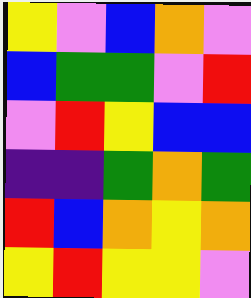[["yellow", "violet", "blue", "orange", "violet"], ["blue", "green", "green", "violet", "red"], ["violet", "red", "yellow", "blue", "blue"], ["indigo", "indigo", "green", "orange", "green"], ["red", "blue", "orange", "yellow", "orange"], ["yellow", "red", "yellow", "yellow", "violet"]]